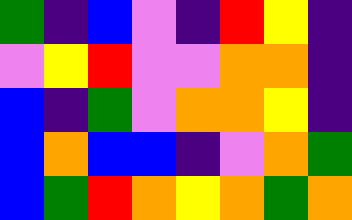[["green", "indigo", "blue", "violet", "indigo", "red", "yellow", "indigo"], ["violet", "yellow", "red", "violet", "violet", "orange", "orange", "indigo"], ["blue", "indigo", "green", "violet", "orange", "orange", "yellow", "indigo"], ["blue", "orange", "blue", "blue", "indigo", "violet", "orange", "green"], ["blue", "green", "red", "orange", "yellow", "orange", "green", "orange"]]